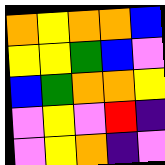[["orange", "yellow", "orange", "orange", "blue"], ["yellow", "yellow", "green", "blue", "violet"], ["blue", "green", "orange", "orange", "yellow"], ["violet", "yellow", "violet", "red", "indigo"], ["violet", "yellow", "orange", "indigo", "violet"]]